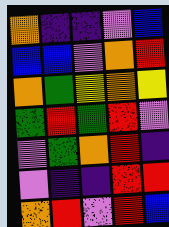[["orange", "indigo", "indigo", "violet", "blue"], ["blue", "blue", "violet", "orange", "red"], ["orange", "green", "yellow", "orange", "yellow"], ["green", "red", "green", "red", "violet"], ["violet", "green", "orange", "red", "indigo"], ["violet", "indigo", "indigo", "red", "red"], ["orange", "red", "violet", "red", "blue"]]